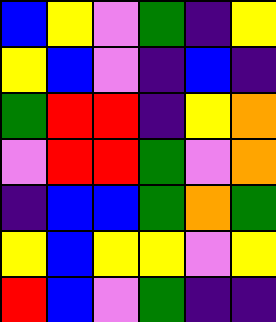[["blue", "yellow", "violet", "green", "indigo", "yellow"], ["yellow", "blue", "violet", "indigo", "blue", "indigo"], ["green", "red", "red", "indigo", "yellow", "orange"], ["violet", "red", "red", "green", "violet", "orange"], ["indigo", "blue", "blue", "green", "orange", "green"], ["yellow", "blue", "yellow", "yellow", "violet", "yellow"], ["red", "blue", "violet", "green", "indigo", "indigo"]]